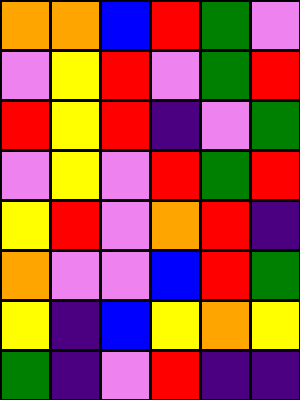[["orange", "orange", "blue", "red", "green", "violet"], ["violet", "yellow", "red", "violet", "green", "red"], ["red", "yellow", "red", "indigo", "violet", "green"], ["violet", "yellow", "violet", "red", "green", "red"], ["yellow", "red", "violet", "orange", "red", "indigo"], ["orange", "violet", "violet", "blue", "red", "green"], ["yellow", "indigo", "blue", "yellow", "orange", "yellow"], ["green", "indigo", "violet", "red", "indigo", "indigo"]]